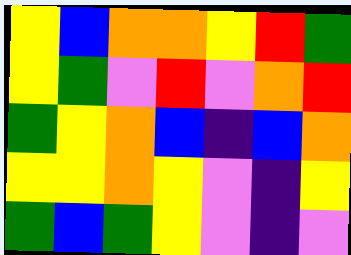[["yellow", "blue", "orange", "orange", "yellow", "red", "green"], ["yellow", "green", "violet", "red", "violet", "orange", "red"], ["green", "yellow", "orange", "blue", "indigo", "blue", "orange"], ["yellow", "yellow", "orange", "yellow", "violet", "indigo", "yellow"], ["green", "blue", "green", "yellow", "violet", "indigo", "violet"]]